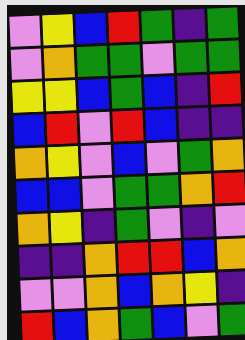[["violet", "yellow", "blue", "red", "green", "indigo", "green"], ["violet", "orange", "green", "green", "violet", "green", "green"], ["yellow", "yellow", "blue", "green", "blue", "indigo", "red"], ["blue", "red", "violet", "red", "blue", "indigo", "indigo"], ["orange", "yellow", "violet", "blue", "violet", "green", "orange"], ["blue", "blue", "violet", "green", "green", "orange", "red"], ["orange", "yellow", "indigo", "green", "violet", "indigo", "violet"], ["indigo", "indigo", "orange", "red", "red", "blue", "orange"], ["violet", "violet", "orange", "blue", "orange", "yellow", "indigo"], ["red", "blue", "orange", "green", "blue", "violet", "green"]]